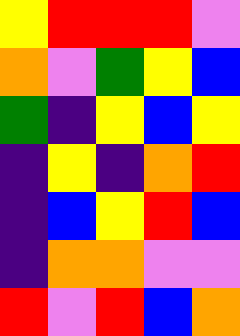[["yellow", "red", "red", "red", "violet"], ["orange", "violet", "green", "yellow", "blue"], ["green", "indigo", "yellow", "blue", "yellow"], ["indigo", "yellow", "indigo", "orange", "red"], ["indigo", "blue", "yellow", "red", "blue"], ["indigo", "orange", "orange", "violet", "violet"], ["red", "violet", "red", "blue", "orange"]]